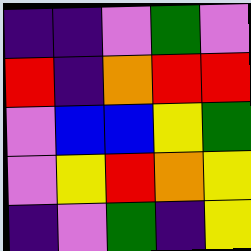[["indigo", "indigo", "violet", "green", "violet"], ["red", "indigo", "orange", "red", "red"], ["violet", "blue", "blue", "yellow", "green"], ["violet", "yellow", "red", "orange", "yellow"], ["indigo", "violet", "green", "indigo", "yellow"]]